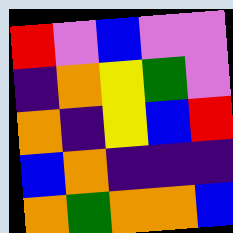[["red", "violet", "blue", "violet", "violet"], ["indigo", "orange", "yellow", "green", "violet"], ["orange", "indigo", "yellow", "blue", "red"], ["blue", "orange", "indigo", "indigo", "indigo"], ["orange", "green", "orange", "orange", "blue"]]